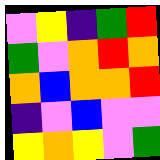[["violet", "yellow", "indigo", "green", "red"], ["green", "violet", "orange", "red", "orange"], ["orange", "blue", "orange", "orange", "red"], ["indigo", "violet", "blue", "violet", "violet"], ["yellow", "orange", "yellow", "violet", "green"]]